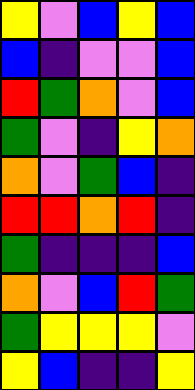[["yellow", "violet", "blue", "yellow", "blue"], ["blue", "indigo", "violet", "violet", "blue"], ["red", "green", "orange", "violet", "blue"], ["green", "violet", "indigo", "yellow", "orange"], ["orange", "violet", "green", "blue", "indigo"], ["red", "red", "orange", "red", "indigo"], ["green", "indigo", "indigo", "indigo", "blue"], ["orange", "violet", "blue", "red", "green"], ["green", "yellow", "yellow", "yellow", "violet"], ["yellow", "blue", "indigo", "indigo", "yellow"]]